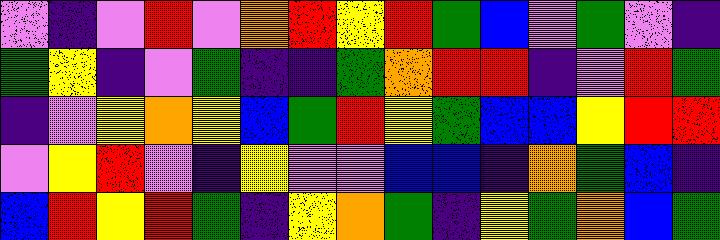[["violet", "indigo", "violet", "red", "violet", "orange", "red", "yellow", "red", "green", "blue", "violet", "green", "violet", "indigo"], ["green", "yellow", "indigo", "violet", "green", "indigo", "indigo", "green", "orange", "red", "red", "indigo", "violet", "red", "green"], ["indigo", "violet", "yellow", "orange", "yellow", "blue", "green", "red", "yellow", "green", "blue", "blue", "yellow", "red", "red"], ["violet", "yellow", "red", "violet", "indigo", "yellow", "violet", "violet", "blue", "blue", "indigo", "orange", "green", "blue", "indigo"], ["blue", "red", "yellow", "red", "green", "indigo", "yellow", "orange", "green", "indigo", "yellow", "green", "orange", "blue", "green"]]